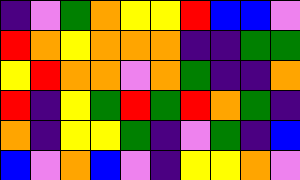[["indigo", "violet", "green", "orange", "yellow", "yellow", "red", "blue", "blue", "violet"], ["red", "orange", "yellow", "orange", "orange", "orange", "indigo", "indigo", "green", "green"], ["yellow", "red", "orange", "orange", "violet", "orange", "green", "indigo", "indigo", "orange"], ["red", "indigo", "yellow", "green", "red", "green", "red", "orange", "green", "indigo"], ["orange", "indigo", "yellow", "yellow", "green", "indigo", "violet", "green", "indigo", "blue"], ["blue", "violet", "orange", "blue", "violet", "indigo", "yellow", "yellow", "orange", "violet"]]